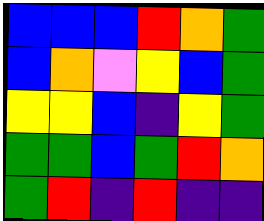[["blue", "blue", "blue", "red", "orange", "green"], ["blue", "orange", "violet", "yellow", "blue", "green"], ["yellow", "yellow", "blue", "indigo", "yellow", "green"], ["green", "green", "blue", "green", "red", "orange"], ["green", "red", "indigo", "red", "indigo", "indigo"]]